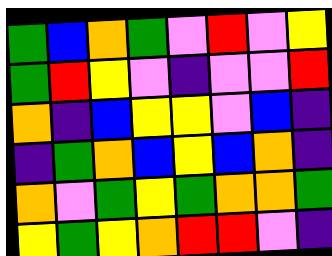[["green", "blue", "orange", "green", "violet", "red", "violet", "yellow"], ["green", "red", "yellow", "violet", "indigo", "violet", "violet", "red"], ["orange", "indigo", "blue", "yellow", "yellow", "violet", "blue", "indigo"], ["indigo", "green", "orange", "blue", "yellow", "blue", "orange", "indigo"], ["orange", "violet", "green", "yellow", "green", "orange", "orange", "green"], ["yellow", "green", "yellow", "orange", "red", "red", "violet", "indigo"]]